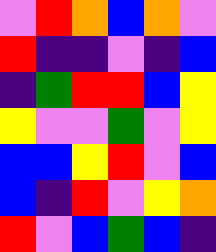[["violet", "red", "orange", "blue", "orange", "violet"], ["red", "indigo", "indigo", "violet", "indigo", "blue"], ["indigo", "green", "red", "red", "blue", "yellow"], ["yellow", "violet", "violet", "green", "violet", "yellow"], ["blue", "blue", "yellow", "red", "violet", "blue"], ["blue", "indigo", "red", "violet", "yellow", "orange"], ["red", "violet", "blue", "green", "blue", "indigo"]]